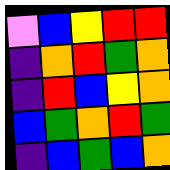[["violet", "blue", "yellow", "red", "red"], ["indigo", "orange", "red", "green", "orange"], ["indigo", "red", "blue", "yellow", "orange"], ["blue", "green", "orange", "red", "green"], ["indigo", "blue", "green", "blue", "orange"]]